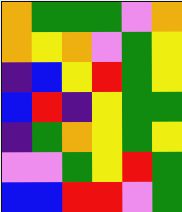[["orange", "green", "green", "green", "violet", "orange"], ["orange", "yellow", "orange", "violet", "green", "yellow"], ["indigo", "blue", "yellow", "red", "green", "yellow"], ["blue", "red", "indigo", "yellow", "green", "green"], ["indigo", "green", "orange", "yellow", "green", "yellow"], ["violet", "violet", "green", "yellow", "red", "green"], ["blue", "blue", "red", "red", "violet", "green"]]